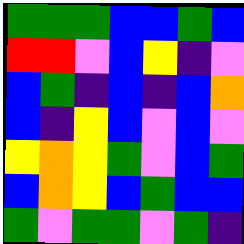[["green", "green", "green", "blue", "blue", "green", "blue"], ["red", "red", "violet", "blue", "yellow", "indigo", "violet"], ["blue", "green", "indigo", "blue", "indigo", "blue", "orange"], ["blue", "indigo", "yellow", "blue", "violet", "blue", "violet"], ["yellow", "orange", "yellow", "green", "violet", "blue", "green"], ["blue", "orange", "yellow", "blue", "green", "blue", "blue"], ["green", "violet", "green", "green", "violet", "green", "indigo"]]